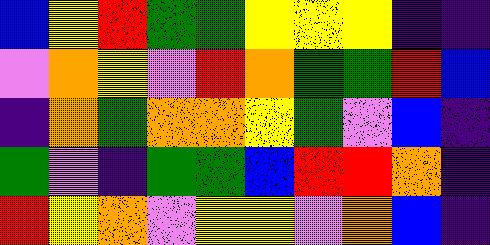[["blue", "yellow", "red", "green", "green", "yellow", "yellow", "yellow", "indigo", "indigo"], ["violet", "orange", "yellow", "violet", "red", "orange", "green", "green", "red", "blue"], ["indigo", "orange", "green", "orange", "orange", "yellow", "green", "violet", "blue", "indigo"], ["green", "violet", "indigo", "green", "green", "blue", "red", "red", "orange", "indigo"], ["red", "yellow", "orange", "violet", "yellow", "yellow", "violet", "orange", "blue", "indigo"]]